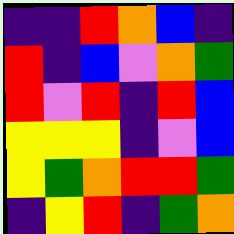[["indigo", "indigo", "red", "orange", "blue", "indigo"], ["red", "indigo", "blue", "violet", "orange", "green"], ["red", "violet", "red", "indigo", "red", "blue"], ["yellow", "yellow", "yellow", "indigo", "violet", "blue"], ["yellow", "green", "orange", "red", "red", "green"], ["indigo", "yellow", "red", "indigo", "green", "orange"]]